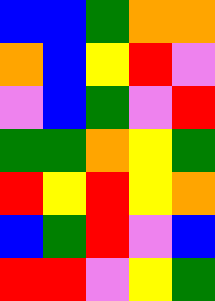[["blue", "blue", "green", "orange", "orange"], ["orange", "blue", "yellow", "red", "violet"], ["violet", "blue", "green", "violet", "red"], ["green", "green", "orange", "yellow", "green"], ["red", "yellow", "red", "yellow", "orange"], ["blue", "green", "red", "violet", "blue"], ["red", "red", "violet", "yellow", "green"]]